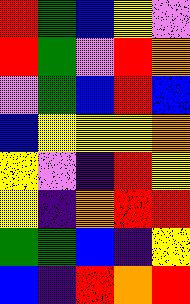[["red", "green", "blue", "yellow", "violet"], ["red", "green", "violet", "red", "orange"], ["violet", "green", "blue", "red", "blue"], ["blue", "yellow", "yellow", "yellow", "orange"], ["yellow", "violet", "indigo", "red", "yellow"], ["yellow", "indigo", "orange", "red", "red"], ["green", "green", "blue", "indigo", "yellow"], ["blue", "indigo", "red", "orange", "red"]]